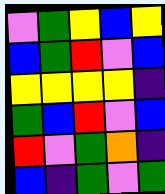[["violet", "green", "yellow", "blue", "yellow"], ["blue", "green", "red", "violet", "blue"], ["yellow", "yellow", "yellow", "yellow", "indigo"], ["green", "blue", "red", "violet", "blue"], ["red", "violet", "green", "orange", "indigo"], ["blue", "indigo", "green", "violet", "green"]]